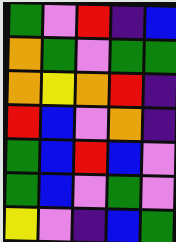[["green", "violet", "red", "indigo", "blue"], ["orange", "green", "violet", "green", "green"], ["orange", "yellow", "orange", "red", "indigo"], ["red", "blue", "violet", "orange", "indigo"], ["green", "blue", "red", "blue", "violet"], ["green", "blue", "violet", "green", "violet"], ["yellow", "violet", "indigo", "blue", "green"]]